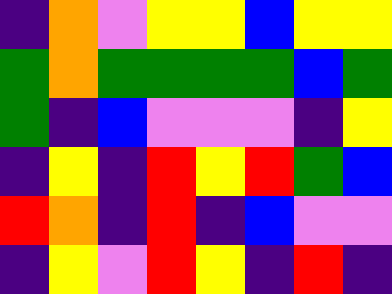[["indigo", "orange", "violet", "yellow", "yellow", "blue", "yellow", "yellow"], ["green", "orange", "green", "green", "green", "green", "blue", "green"], ["green", "indigo", "blue", "violet", "violet", "violet", "indigo", "yellow"], ["indigo", "yellow", "indigo", "red", "yellow", "red", "green", "blue"], ["red", "orange", "indigo", "red", "indigo", "blue", "violet", "violet"], ["indigo", "yellow", "violet", "red", "yellow", "indigo", "red", "indigo"]]